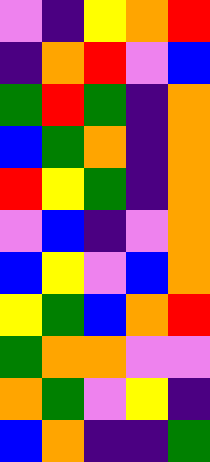[["violet", "indigo", "yellow", "orange", "red"], ["indigo", "orange", "red", "violet", "blue"], ["green", "red", "green", "indigo", "orange"], ["blue", "green", "orange", "indigo", "orange"], ["red", "yellow", "green", "indigo", "orange"], ["violet", "blue", "indigo", "violet", "orange"], ["blue", "yellow", "violet", "blue", "orange"], ["yellow", "green", "blue", "orange", "red"], ["green", "orange", "orange", "violet", "violet"], ["orange", "green", "violet", "yellow", "indigo"], ["blue", "orange", "indigo", "indigo", "green"]]